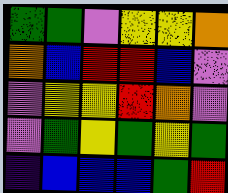[["green", "green", "violet", "yellow", "yellow", "orange"], ["orange", "blue", "red", "red", "blue", "violet"], ["violet", "yellow", "yellow", "red", "orange", "violet"], ["violet", "green", "yellow", "green", "yellow", "green"], ["indigo", "blue", "blue", "blue", "green", "red"]]